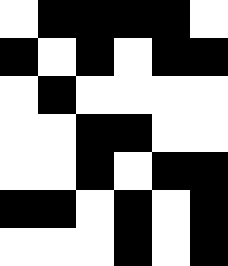[["white", "black", "black", "black", "black", "white"], ["black", "white", "black", "white", "black", "black"], ["white", "black", "white", "white", "white", "white"], ["white", "white", "black", "black", "white", "white"], ["white", "white", "black", "white", "black", "black"], ["black", "black", "white", "black", "white", "black"], ["white", "white", "white", "black", "white", "black"]]